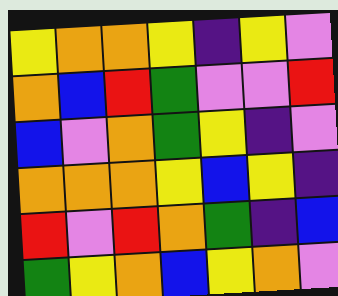[["yellow", "orange", "orange", "yellow", "indigo", "yellow", "violet"], ["orange", "blue", "red", "green", "violet", "violet", "red"], ["blue", "violet", "orange", "green", "yellow", "indigo", "violet"], ["orange", "orange", "orange", "yellow", "blue", "yellow", "indigo"], ["red", "violet", "red", "orange", "green", "indigo", "blue"], ["green", "yellow", "orange", "blue", "yellow", "orange", "violet"]]